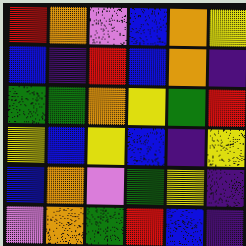[["red", "orange", "violet", "blue", "orange", "yellow"], ["blue", "indigo", "red", "blue", "orange", "indigo"], ["green", "green", "orange", "yellow", "green", "red"], ["yellow", "blue", "yellow", "blue", "indigo", "yellow"], ["blue", "orange", "violet", "green", "yellow", "indigo"], ["violet", "orange", "green", "red", "blue", "indigo"]]